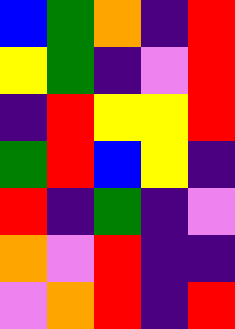[["blue", "green", "orange", "indigo", "red"], ["yellow", "green", "indigo", "violet", "red"], ["indigo", "red", "yellow", "yellow", "red"], ["green", "red", "blue", "yellow", "indigo"], ["red", "indigo", "green", "indigo", "violet"], ["orange", "violet", "red", "indigo", "indigo"], ["violet", "orange", "red", "indigo", "red"]]